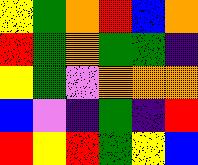[["yellow", "green", "orange", "red", "blue", "orange"], ["red", "green", "orange", "green", "green", "indigo"], ["yellow", "green", "violet", "orange", "orange", "orange"], ["blue", "violet", "indigo", "green", "indigo", "red"], ["red", "yellow", "red", "green", "yellow", "blue"]]